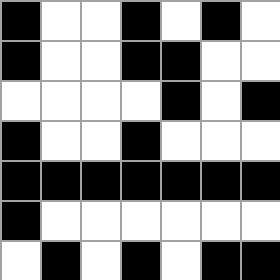[["black", "white", "white", "black", "white", "black", "white"], ["black", "white", "white", "black", "black", "white", "white"], ["white", "white", "white", "white", "black", "white", "black"], ["black", "white", "white", "black", "white", "white", "white"], ["black", "black", "black", "black", "black", "black", "black"], ["black", "white", "white", "white", "white", "white", "white"], ["white", "black", "white", "black", "white", "black", "black"]]